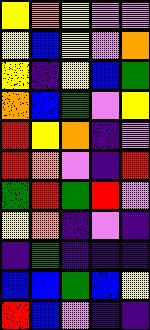[["yellow", "orange", "yellow", "violet", "violet"], ["yellow", "blue", "yellow", "violet", "orange"], ["yellow", "indigo", "yellow", "blue", "green"], ["orange", "blue", "green", "violet", "yellow"], ["red", "yellow", "orange", "indigo", "violet"], ["red", "orange", "violet", "indigo", "red"], ["green", "red", "green", "red", "violet"], ["yellow", "orange", "indigo", "violet", "indigo"], ["indigo", "green", "indigo", "indigo", "indigo"], ["blue", "blue", "green", "blue", "yellow"], ["red", "blue", "violet", "indigo", "indigo"]]